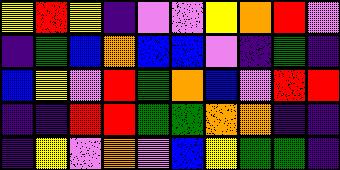[["yellow", "red", "yellow", "indigo", "violet", "violet", "yellow", "orange", "red", "violet"], ["indigo", "green", "blue", "orange", "blue", "blue", "violet", "indigo", "green", "indigo"], ["blue", "yellow", "violet", "red", "green", "orange", "blue", "violet", "red", "red"], ["indigo", "indigo", "red", "red", "green", "green", "orange", "orange", "indigo", "indigo"], ["indigo", "yellow", "violet", "orange", "violet", "blue", "yellow", "green", "green", "indigo"]]